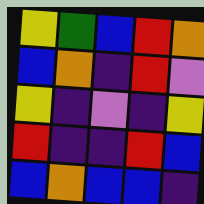[["yellow", "green", "blue", "red", "orange"], ["blue", "orange", "indigo", "red", "violet"], ["yellow", "indigo", "violet", "indigo", "yellow"], ["red", "indigo", "indigo", "red", "blue"], ["blue", "orange", "blue", "blue", "indigo"]]